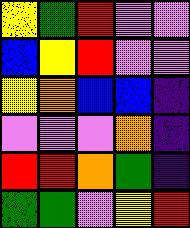[["yellow", "green", "red", "violet", "violet"], ["blue", "yellow", "red", "violet", "violet"], ["yellow", "orange", "blue", "blue", "indigo"], ["violet", "violet", "violet", "orange", "indigo"], ["red", "red", "orange", "green", "indigo"], ["green", "green", "violet", "yellow", "red"]]